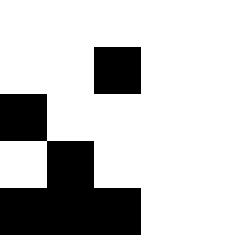[["white", "white", "white", "white", "white"], ["white", "white", "black", "white", "white"], ["black", "white", "white", "white", "white"], ["white", "black", "white", "white", "white"], ["black", "black", "black", "white", "white"]]